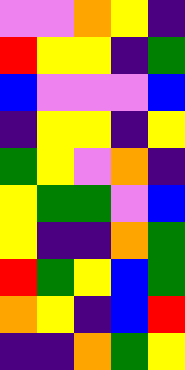[["violet", "violet", "orange", "yellow", "indigo"], ["red", "yellow", "yellow", "indigo", "green"], ["blue", "violet", "violet", "violet", "blue"], ["indigo", "yellow", "yellow", "indigo", "yellow"], ["green", "yellow", "violet", "orange", "indigo"], ["yellow", "green", "green", "violet", "blue"], ["yellow", "indigo", "indigo", "orange", "green"], ["red", "green", "yellow", "blue", "green"], ["orange", "yellow", "indigo", "blue", "red"], ["indigo", "indigo", "orange", "green", "yellow"]]